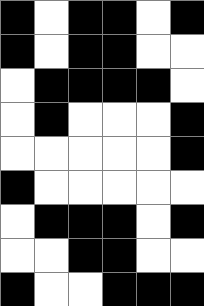[["black", "white", "black", "black", "white", "black"], ["black", "white", "black", "black", "white", "white"], ["white", "black", "black", "black", "black", "white"], ["white", "black", "white", "white", "white", "black"], ["white", "white", "white", "white", "white", "black"], ["black", "white", "white", "white", "white", "white"], ["white", "black", "black", "black", "white", "black"], ["white", "white", "black", "black", "white", "white"], ["black", "white", "white", "black", "black", "black"]]